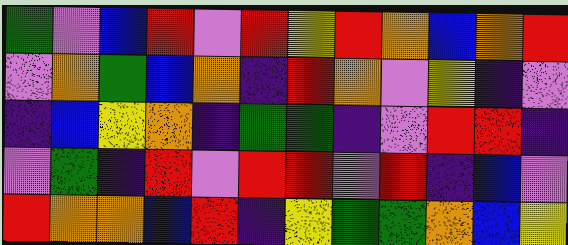[["green", "violet", "blue", "red", "violet", "red", "yellow", "red", "orange", "blue", "orange", "red"], ["violet", "orange", "green", "blue", "orange", "indigo", "red", "orange", "violet", "yellow", "indigo", "violet"], ["indigo", "blue", "yellow", "orange", "indigo", "green", "green", "indigo", "violet", "red", "red", "indigo"], ["violet", "green", "indigo", "red", "violet", "red", "red", "violet", "red", "indigo", "blue", "violet"], ["red", "orange", "orange", "blue", "red", "indigo", "yellow", "green", "green", "orange", "blue", "yellow"]]